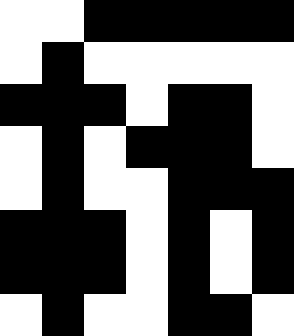[["white", "white", "black", "black", "black", "black", "black"], ["white", "black", "white", "white", "white", "white", "white"], ["black", "black", "black", "white", "black", "black", "white"], ["white", "black", "white", "black", "black", "black", "white"], ["white", "black", "white", "white", "black", "black", "black"], ["black", "black", "black", "white", "black", "white", "black"], ["black", "black", "black", "white", "black", "white", "black"], ["white", "black", "white", "white", "black", "black", "white"]]